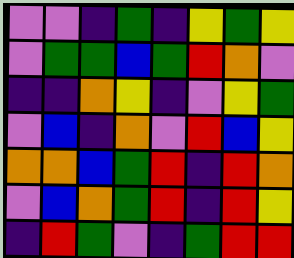[["violet", "violet", "indigo", "green", "indigo", "yellow", "green", "yellow"], ["violet", "green", "green", "blue", "green", "red", "orange", "violet"], ["indigo", "indigo", "orange", "yellow", "indigo", "violet", "yellow", "green"], ["violet", "blue", "indigo", "orange", "violet", "red", "blue", "yellow"], ["orange", "orange", "blue", "green", "red", "indigo", "red", "orange"], ["violet", "blue", "orange", "green", "red", "indigo", "red", "yellow"], ["indigo", "red", "green", "violet", "indigo", "green", "red", "red"]]